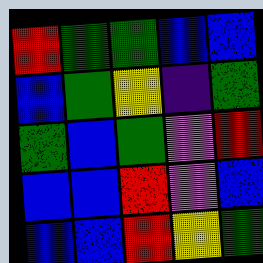[["red", "green", "green", "blue", "blue"], ["blue", "green", "yellow", "indigo", "green"], ["green", "blue", "green", "violet", "red"], ["blue", "blue", "red", "violet", "blue"], ["blue", "blue", "red", "yellow", "green"]]